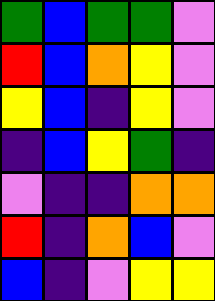[["green", "blue", "green", "green", "violet"], ["red", "blue", "orange", "yellow", "violet"], ["yellow", "blue", "indigo", "yellow", "violet"], ["indigo", "blue", "yellow", "green", "indigo"], ["violet", "indigo", "indigo", "orange", "orange"], ["red", "indigo", "orange", "blue", "violet"], ["blue", "indigo", "violet", "yellow", "yellow"]]